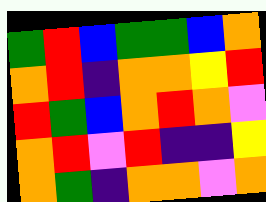[["green", "red", "blue", "green", "green", "blue", "orange"], ["orange", "red", "indigo", "orange", "orange", "yellow", "red"], ["red", "green", "blue", "orange", "red", "orange", "violet"], ["orange", "red", "violet", "red", "indigo", "indigo", "yellow"], ["orange", "green", "indigo", "orange", "orange", "violet", "orange"]]